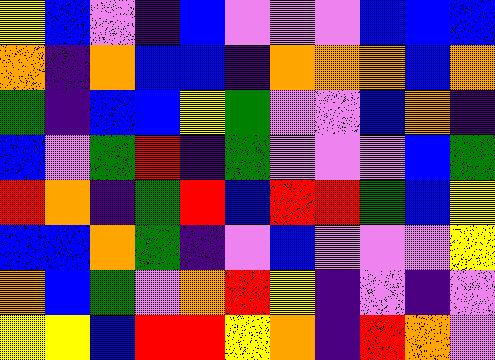[["yellow", "blue", "violet", "indigo", "blue", "violet", "violet", "violet", "blue", "blue", "blue"], ["orange", "indigo", "orange", "blue", "blue", "indigo", "orange", "orange", "orange", "blue", "orange"], ["green", "indigo", "blue", "blue", "yellow", "green", "violet", "violet", "blue", "orange", "indigo"], ["blue", "violet", "green", "red", "indigo", "green", "violet", "violet", "violet", "blue", "green"], ["red", "orange", "indigo", "green", "red", "blue", "red", "red", "green", "blue", "yellow"], ["blue", "blue", "orange", "green", "indigo", "violet", "blue", "violet", "violet", "violet", "yellow"], ["orange", "blue", "green", "violet", "orange", "red", "yellow", "indigo", "violet", "indigo", "violet"], ["yellow", "yellow", "blue", "red", "red", "yellow", "orange", "indigo", "red", "orange", "violet"]]